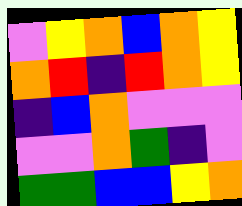[["violet", "yellow", "orange", "blue", "orange", "yellow"], ["orange", "red", "indigo", "red", "orange", "yellow"], ["indigo", "blue", "orange", "violet", "violet", "violet"], ["violet", "violet", "orange", "green", "indigo", "violet"], ["green", "green", "blue", "blue", "yellow", "orange"]]